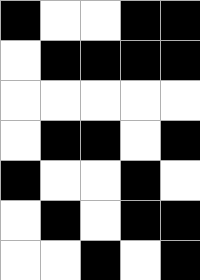[["black", "white", "white", "black", "black"], ["white", "black", "black", "black", "black"], ["white", "white", "white", "white", "white"], ["white", "black", "black", "white", "black"], ["black", "white", "white", "black", "white"], ["white", "black", "white", "black", "black"], ["white", "white", "black", "white", "black"]]